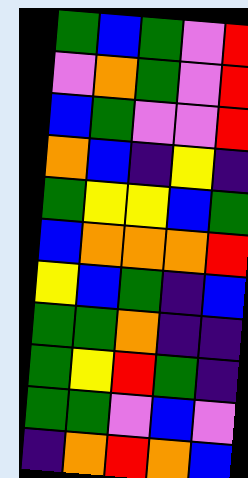[["green", "blue", "green", "violet", "red"], ["violet", "orange", "green", "violet", "red"], ["blue", "green", "violet", "violet", "red"], ["orange", "blue", "indigo", "yellow", "indigo"], ["green", "yellow", "yellow", "blue", "green"], ["blue", "orange", "orange", "orange", "red"], ["yellow", "blue", "green", "indigo", "blue"], ["green", "green", "orange", "indigo", "indigo"], ["green", "yellow", "red", "green", "indigo"], ["green", "green", "violet", "blue", "violet"], ["indigo", "orange", "red", "orange", "blue"]]